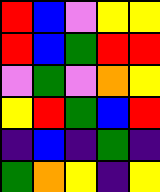[["red", "blue", "violet", "yellow", "yellow"], ["red", "blue", "green", "red", "red"], ["violet", "green", "violet", "orange", "yellow"], ["yellow", "red", "green", "blue", "red"], ["indigo", "blue", "indigo", "green", "indigo"], ["green", "orange", "yellow", "indigo", "yellow"]]